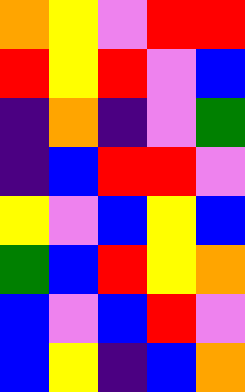[["orange", "yellow", "violet", "red", "red"], ["red", "yellow", "red", "violet", "blue"], ["indigo", "orange", "indigo", "violet", "green"], ["indigo", "blue", "red", "red", "violet"], ["yellow", "violet", "blue", "yellow", "blue"], ["green", "blue", "red", "yellow", "orange"], ["blue", "violet", "blue", "red", "violet"], ["blue", "yellow", "indigo", "blue", "orange"]]